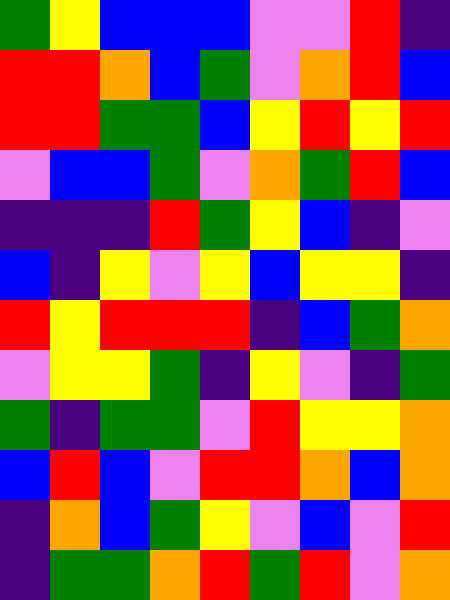[["green", "yellow", "blue", "blue", "blue", "violet", "violet", "red", "indigo"], ["red", "red", "orange", "blue", "green", "violet", "orange", "red", "blue"], ["red", "red", "green", "green", "blue", "yellow", "red", "yellow", "red"], ["violet", "blue", "blue", "green", "violet", "orange", "green", "red", "blue"], ["indigo", "indigo", "indigo", "red", "green", "yellow", "blue", "indigo", "violet"], ["blue", "indigo", "yellow", "violet", "yellow", "blue", "yellow", "yellow", "indigo"], ["red", "yellow", "red", "red", "red", "indigo", "blue", "green", "orange"], ["violet", "yellow", "yellow", "green", "indigo", "yellow", "violet", "indigo", "green"], ["green", "indigo", "green", "green", "violet", "red", "yellow", "yellow", "orange"], ["blue", "red", "blue", "violet", "red", "red", "orange", "blue", "orange"], ["indigo", "orange", "blue", "green", "yellow", "violet", "blue", "violet", "red"], ["indigo", "green", "green", "orange", "red", "green", "red", "violet", "orange"]]